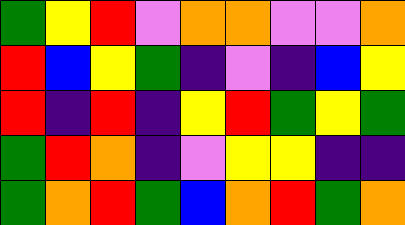[["green", "yellow", "red", "violet", "orange", "orange", "violet", "violet", "orange"], ["red", "blue", "yellow", "green", "indigo", "violet", "indigo", "blue", "yellow"], ["red", "indigo", "red", "indigo", "yellow", "red", "green", "yellow", "green"], ["green", "red", "orange", "indigo", "violet", "yellow", "yellow", "indigo", "indigo"], ["green", "orange", "red", "green", "blue", "orange", "red", "green", "orange"]]